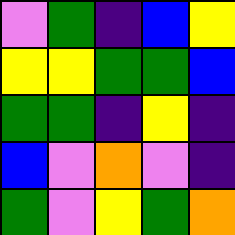[["violet", "green", "indigo", "blue", "yellow"], ["yellow", "yellow", "green", "green", "blue"], ["green", "green", "indigo", "yellow", "indigo"], ["blue", "violet", "orange", "violet", "indigo"], ["green", "violet", "yellow", "green", "orange"]]